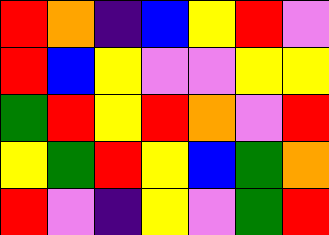[["red", "orange", "indigo", "blue", "yellow", "red", "violet"], ["red", "blue", "yellow", "violet", "violet", "yellow", "yellow"], ["green", "red", "yellow", "red", "orange", "violet", "red"], ["yellow", "green", "red", "yellow", "blue", "green", "orange"], ["red", "violet", "indigo", "yellow", "violet", "green", "red"]]